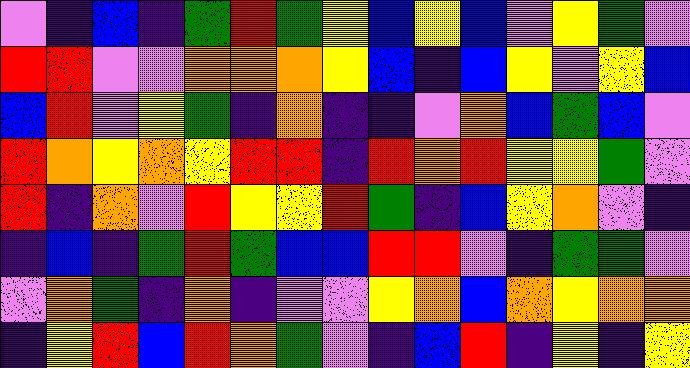[["violet", "indigo", "blue", "indigo", "green", "red", "green", "yellow", "blue", "yellow", "blue", "violet", "yellow", "green", "violet"], ["red", "red", "violet", "violet", "orange", "orange", "orange", "yellow", "blue", "indigo", "blue", "yellow", "violet", "yellow", "blue"], ["blue", "red", "violet", "yellow", "green", "indigo", "orange", "indigo", "indigo", "violet", "orange", "blue", "green", "blue", "violet"], ["red", "orange", "yellow", "orange", "yellow", "red", "red", "indigo", "red", "orange", "red", "yellow", "yellow", "green", "violet"], ["red", "indigo", "orange", "violet", "red", "yellow", "yellow", "red", "green", "indigo", "blue", "yellow", "orange", "violet", "indigo"], ["indigo", "blue", "indigo", "green", "red", "green", "blue", "blue", "red", "red", "violet", "indigo", "green", "green", "violet"], ["violet", "orange", "green", "indigo", "orange", "indigo", "violet", "violet", "yellow", "orange", "blue", "orange", "yellow", "orange", "orange"], ["indigo", "yellow", "red", "blue", "red", "orange", "green", "violet", "indigo", "blue", "red", "indigo", "yellow", "indigo", "yellow"]]